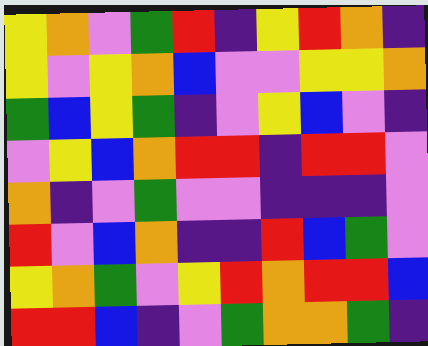[["yellow", "orange", "violet", "green", "red", "indigo", "yellow", "red", "orange", "indigo"], ["yellow", "violet", "yellow", "orange", "blue", "violet", "violet", "yellow", "yellow", "orange"], ["green", "blue", "yellow", "green", "indigo", "violet", "yellow", "blue", "violet", "indigo"], ["violet", "yellow", "blue", "orange", "red", "red", "indigo", "red", "red", "violet"], ["orange", "indigo", "violet", "green", "violet", "violet", "indigo", "indigo", "indigo", "violet"], ["red", "violet", "blue", "orange", "indigo", "indigo", "red", "blue", "green", "violet"], ["yellow", "orange", "green", "violet", "yellow", "red", "orange", "red", "red", "blue"], ["red", "red", "blue", "indigo", "violet", "green", "orange", "orange", "green", "indigo"]]